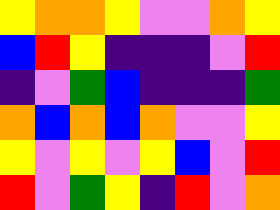[["yellow", "orange", "orange", "yellow", "violet", "violet", "orange", "yellow"], ["blue", "red", "yellow", "indigo", "indigo", "indigo", "violet", "red"], ["indigo", "violet", "green", "blue", "indigo", "indigo", "indigo", "green"], ["orange", "blue", "orange", "blue", "orange", "violet", "violet", "yellow"], ["yellow", "violet", "yellow", "violet", "yellow", "blue", "violet", "red"], ["red", "violet", "green", "yellow", "indigo", "red", "violet", "orange"]]